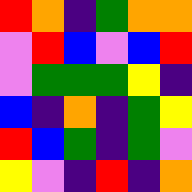[["red", "orange", "indigo", "green", "orange", "orange"], ["violet", "red", "blue", "violet", "blue", "red"], ["violet", "green", "green", "green", "yellow", "indigo"], ["blue", "indigo", "orange", "indigo", "green", "yellow"], ["red", "blue", "green", "indigo", "green", "violet"], ["yellow", "violet", "indigo", "red", "indigo", "orange"]]